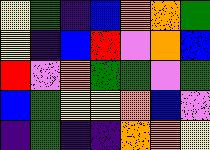[["yellow", "green", "indigo", "blue", "orange", "orange", "green"], ["yellow", "indigo", "blue", "red", "violet", "orange", "blue"], ["red", "violet", "orange", "green", "green", "violet", "green"], ["blue", "green", "yellow", "yellow", "orange", "blue", "violet"], ["indigo", "green", "indigo", "indigo", "orange", "orange", "yellow"]]